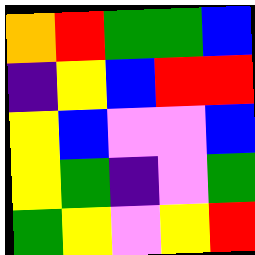[["orange", "red", "green", "green", "blue"], ["indigo", "yellow", "blue", "red", "red"], ["yellow", "blue", "violet", "violet", "blue"], ["yellow", "green", "indigo", "violet", "green"], ["green", "yellow", "violet", "yellow", "red"]]